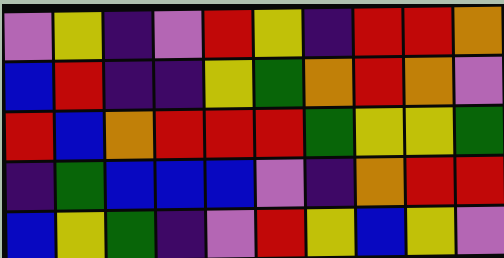[["violet", "yellow", "indigo", "violet", "red", "yellow", "indigo", "red", "red", "orange"], ["blue", "red", "indigo", "indigo", "yellow", "green", "orange", "red", "orange", "violet"], ["red", "blue", "orange", "red", "red", "red", "green", "yellow", "yellow", "green"], ["indigo", "green", "blue", "blue", "blue", "violet", "indigo", "orange", "red", "red"], ["blue", "yellow", "green", "indigo", "violet", "red", "yellow", "blue", "yellow", "violet"]]